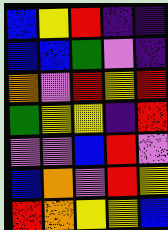[["blue", "yellow", "red", "indigo", "indigo"], ["blue", "blue", "green", "violet", "indigo"], ["orange", "violet", "red", "yellow", "red"], ["green", "yellow", "yellow", "indigo", "red"], ["violet", "violet", "blue", "red", "violet"], ["blue", "orange", "violet", "red", "yellow"], ["red", "orange", "yellow", "yellow", "blue"]]